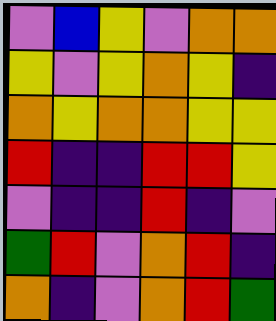[["violet", "blue", "yellow", "violet", "orange", "orange"], ["yellow", "violet", "yellow", "orange", "yellow", "indigo"], ["orange", "yellow", "orange", "orange", "yellow", "yellow"], ["red", "indigo", "indigo", "red", "red", "yellow"], ["violet", "indigo", "indigo", "red", "indigo", "violet"], ["green", "red", "violet", "orange", "red", "indigo"], ["orange", "indigo", "violet", "orange", "red", "green"]]